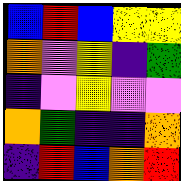[["blue", "red", "blue", "yellow", "yellow"], ["orange", "violet", "yellow", "indigo", "green"], ["indigo", "violet", "yellow", "violet", "violet"], ["orange", "green", "indigo", "indigo", "orange"], ["indigo", "red", "blue", "orange", "red"]]